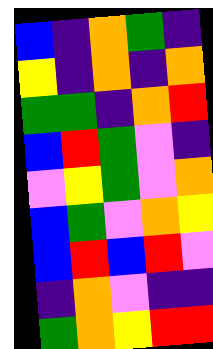[["blue", "indigo", "orange", "green", "indigo"], ["yellow", "indigo", "orange", "indigo", "orange"], ["green", "green", "indigo", "orange", "red"], ["blue", "red", "green", "violet", "indigo"], ["violet", "yellow", "green", "violet", "orange"], ["blue", "green", "violet", "orange", "yellow"], ["blue", "red", "blue", "red", "violet"], ["indigo", "orange", "violet", "indigo", "indigo"], ["green", "orange", "yellow", "red", "red"]]